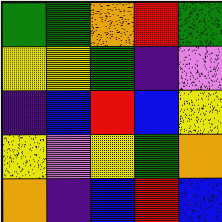[["green", "green", "orange", "red", "green"], ["yellow", "yellow", "green", "indigo", "violet"], ["indigo", "blue", "red", "blue", "yellow"], ["yellow", "violet", "yellow", "green", "orange"], ["orange", "indigo", "blue", "red", "blue"]]